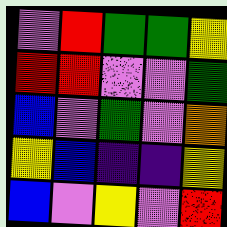[["violet", "red", "green", "green", "yellow"], ["red", "red", "violet", "violet", "green"], ["blue", "violet", "green", "violet", "orange"], ["yellow", "blue", "indigo", "indigo", "yellow"], ["blue", "violet", "yellow", "violet", "red"]]